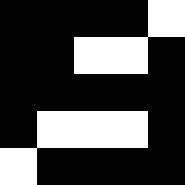[["black", "black", "black", "black", "white"], ["black", "black", "white", "white", "black"], ["black", "black", "black", "black", "black"], ["black", "white", "white", "white", "black"], ["white", "black", "black", "black", "black"]]